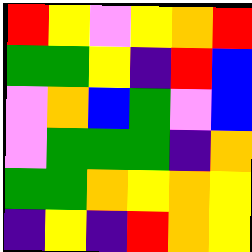[["red", "yellow", "violet", "yellow", "orange", "red"], ["green", "green", "yellow", "indigo", "red", "blue"], ["violet", "orange", "blue", "green", "violet", "blue"], ["violet", "green", "green", "green", "indigo", "orange"], ["green", "green", "orange", "yellow", "orange", "yellow"], ["indigo", "yellow", "indigo", "red", "orange", "yellow"]]